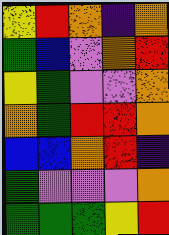[["yellow", "red", "orange", "indigo", "orange"], ["green", "blue", "violet", "orange", "red"], ["yellow", "green", "violet", "violet", "orange"], ["orange", "green", "red", "red", "orange"], ["blue", "blue", "orange", "red", "indigo"], ["green", "violet", "violet", "violet", "orange"], ["green", "green", "green", "yellow", "red"]]